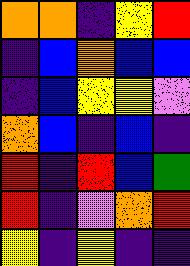[["orange", "orange", "indigo", "yellow", "red"], ["indigo", "blue", "orange", "blue", "blue"], ["indigo", "blue", "yellow", "yellow", "violet"], ["orange", "blue", "indigo", "blue", "indigo"], ["red", "indigo", "red", "blue", "green"], ["red", "indigo", "violet", "orange", "red"], ["yellow", "indigo", "yellow", "indigo", "indigo"]]